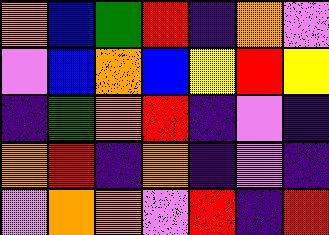[["orange", "blue", "green", "red", "indigo", "orange", "violet"], ["violet", "blue", "orange", "blue", "yellow", "red", "yellow"], ["indigo", "green", "orange", "red", "indigo", "violet", "indigo"], ["orange", "red", "indigo", "orange", "indigo", "violet", "indigo"], ["violet", "orange", "orange", "violet", "red", "indigo", "red"]]